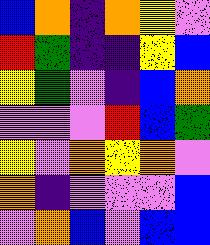[["blue", "orange", "indigo", "orange", "yellow", "violet"], ["red", "green", "indigo", "indigo", "yellow", "blue"], ["yellow", "green", "violet", "indigo", "blue", "orange"], ["violet", "violet", "violet", "red", "blue", "green"], ["yellow", "violet", "orange", "yellow", "orange", "violet"], ["orange", "indigo", "violet", "violet", "violet", "blue"], ["violet", "orange", "blue", "violet", "blue", "blue"]]